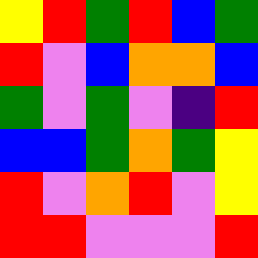[["yellow", "red", "green", "red", "blue", "green"], ["red", "violet", "blue", "orange", "orange", "blue"], ["green", "violet", "green", "violet", "indigo", "red"], ["blue", "blue", "green", "orange", "green", "yellow"], ["red", "violet", "orange", "red", "violet", "yellow"], ["red", "red", "violet", "violet", "violet", "red"]]